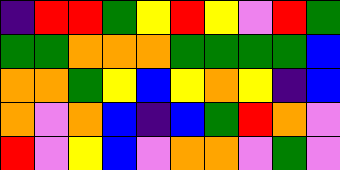[["indigo", "red", "red", "green", "yellow", "red", "yellow", "violet", "red", "green"], ["green", "green", "orange", "orange", "orange", "green", "green", "green", "green", "blue"], ["orange", "orange", "green", "yellow", "blue", "yellow", "orange", "yellow", "indigo", "blue"], ["orange", "violet", "orange", "blue", "indigo", "blue", "green", "red", "orange", "violet"], ["red", "violet", "yellow", "blue", "violet", "orange", "orange", "violet", "green", "violet"]]